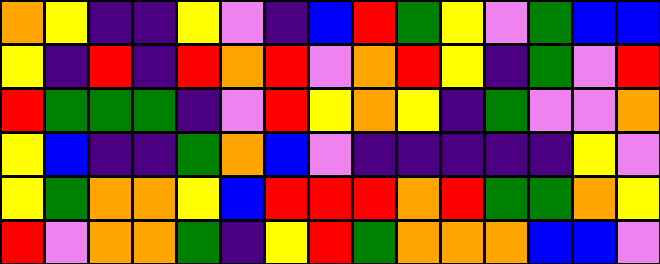[["orange", "yellow", "indigo", "indigo", "yellow", "violet", "indigo", "blue", "red", "green", "yellow", "violet", "green", "blue", "blue"], ["yellow", "indigo", "red", "indigo", "red", "orange", "red", "violet", "orange", "red", "yellow", "indigo", "green", "violet", "red"], ["red", "green", "green", "green", "indigo", "violet", "red", "yellow", "orange", "yellow", "indigo", "green", "violet", "violet", "orange"], ["yellow", "blue", "indigo", "indigo", "green", "orange", "blue", "violet", "indigo", "indigo", "indigo", "indigo", "indigo", "yellow", "violet"], ["yellow", "green", "orange", "orange", "yellow", "blue", "red", "red", "red", "orange", "red", "green", "green", "orange", "yellow"], ["red", "violet", "orange", "orange", "green", "indigo", "yellow", "red", "green", "orange", "orange", "orange", "blue", "blue", "violet"]]